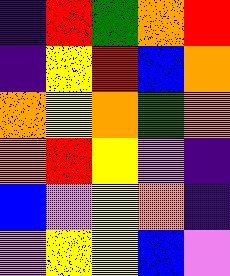[["indigo", "red", "green", "orange", "red"], ["indigo", "yellow", "red", "blue", "orange"], ["orange", "yellow", "orange", "green", "orange"], ["orange", "red", "yellow", "violet", "indigo"], ["blue", "violet", "yellow", "orange", "indigo"], ["violet", "yellow", "yellow", "blue", "violet"]]